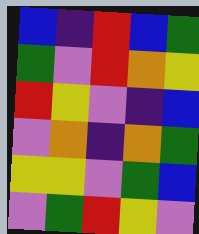[["blue", "indigo", "red", "blue", "green"], ["green", "violet", "red", "orange", "yellow"], ["red", "yellow", "violet", "indigo", "blue"], ["violet", "orange", "indigo", "orange", "green"], ["yellow", "yellow", "violet", "green", "blue"], ["violet", "green", "red", "yellow", "violet"]]